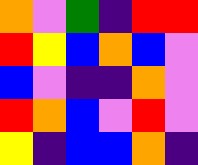[["orange", "violet", "green", "indigo", "red", "red"], ["red", "yellow", "blue", "orange", "blue", "violet"], ["blue", "violet", "indigo", "indigo", "orange", "violet"], ["red", "orange", "blue", "violet", "red", "violet"], ["yellow", "indigo", "blue", "blue", "orange", "indigo"]]